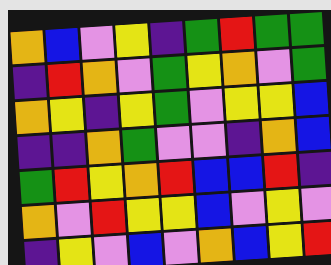[["orange", "blue", "violet", "yellow", "indigo", "green", "red", "green", "green"], ["indigo", "red", "orange", "violet", "green", "yellow", "orange", "violet", "green"], ["orange", "yellow", "indigo", "yellow", "green", "violet", "yellow", "yellow", "blue"], ["indigo", "indigo", "orange", "green", "violet", "violet", "indigo", "orange", "blue"], ["green", "red", "yellow", "orange", "red", "blue", "blue", "red", "indigo"], ["orange", "violet", "red", "yellow", "yellow", "blue", "violet", "yellow", "violet"], ["indigo", "yellow", "violet", "blue", "violet", "orange", "blue", "yellow", "red"]]